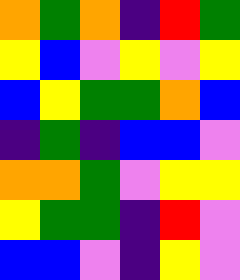[["orange", "green", "orange", "indigo", "red", "green"], ["yellow", "blue", "violet", "yellow", "violet", "yellow"], ["blue", "yellow", "green", "green", "orange", "blue"], ["indigo", "green", "indigo", "blue", "blue", "violet"], ["orange", "orange", "green", "violet", "yellow", "yellow"], ["yellow", "green", "green", "indigo", "red", "violet"], ["blue", "blue", "violet", "indigo", "yellow", "violet"]]